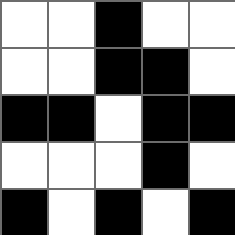[["white", "white", "black", "white", "white"], ["white", "white", "black", "black", "white"], ["black", "black", "white", "black", "black"], ["white", "white", "white", "black", "white"], ["black", "white", "black", "white", "black"]]